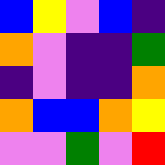[["blue", "yellow", "violet", "blue", "indigo"], ["orange", "violet", "indigo", "indigo", "green"], ["indigo", "violet", "indigo", "indigo", "orange"], ["orange", "blue", "blue", "orange", "yellow"], ["violet", "violet", "green", "violet", "red"]]